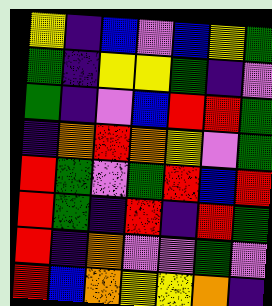[["yellow", "indigo", "blue", "violet", "blue", "yellow", "green"], ["green", "indigo", "yellow", "yellow", "green", "indigo", "violet"], ["green", "indigo", "violet", "blue", "red", "red", "green"], ["indigo", "orange", "red", "orange", "yellow", "violet", "green"], ["red", "green", "violet", "green", "red", "blue", "red"], ["red", "green", "indigo", "red", "indigo", "red", "green"], ["red", "indigo", "orange", "violet", "violet", "green", "violet"], ["red", "blue", "orange", "yellow", "yellow", "orange", "indigo"]]